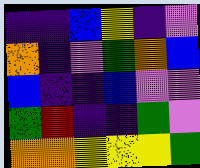[["indigo", "indigo", "blue", "yellow", "indigo", "violet"], ["orange", "indigo", "violet", "green", "orange", "blue"], ["blue", "indigo", "indigo", "blue", "violet", "violet"], ["green", "red", "indigo", "indigo", "green", "violet"], ["orange", "orange", "yellow", "yellow", "yellow", "green"]]